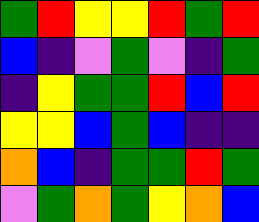[["green", "red", "yellow", "yellow", "red", "green", "red"], ["blue", "indigo", "violet", "green", "violet", "indigo", "green"], ["indigo", "yellow", "green", "green", "red", "blue", "red"], ["yellow", "yellow", "blue", "green", "blue", "indigo", "indigo"], ["orange", "blue", "indigo", "green", "green", "red", "green"], ["violet", "green", "orange", "green", "yellow", "orange", "blue"]]